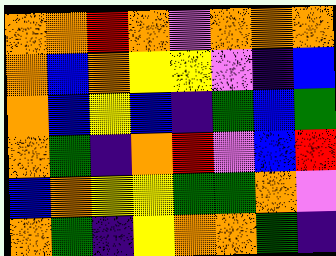[["orange", "orange", "red", "orange", "violet", "orange", "orange", "orange"], ["orange", "blue", "orange", "yellow", "yellow", "violet", "indigo", "blue"], ["orange", "blue", "yellow", "blue", "indigo", "green", "blue", "green"], ["orange", "green", "indigo", "orange", "red", "violet", "blue", "red"], ["blue", "orange", "yellow", "yellow", "green", "green", "orange", "violet"], ["orange", "green", "indigo", "yellow", "orange", "orange", "green", "indigo"]]